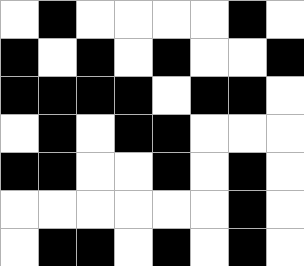[["white", "black", "white", "white", "white", "white", "black", "white"], ["black", "white", "black", "white", "black", "white", "white", "black"], ["black", "black", "black", "black", "white", "black", "black", "white"], ["white", "black", "white", "black", "black", "white", "white", "white"], ["black", "black", "white", "white", "black", "white", "black", "white"], ["white", "white", "white", "white", "white", "white", "black", "white"], ["white", "black", "black", "white", "black", "white", "black", "white"]]